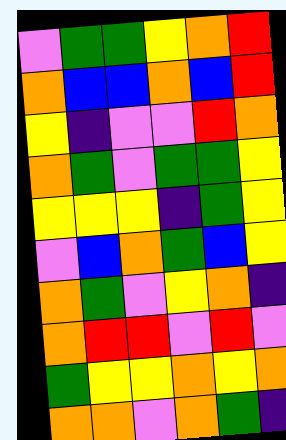[["violet", "green", "green", "yellow", "orange", "red"], ["orange", "blue", "blue", "orange", "blue", "red"], ["yellow", "indigo", "violet", "violet", "red", "orange"], ["orange", "green", "violet", "green", "green", "yellow"], ["yellow", "yellow", "yellow", "indigo", "green", "yellow"], ["violet", "blue", "orange", "green", "blue", "yellow"], ["orange", "green", "violet", "yellow", "orange", "indigo"], ["orange", "red", "red", "violet", "red", "violet"], ["green", "yellow", "yellow", "orange", "yellow", "orange"], ["orange", "orange", "violet", "orange", "green", "indigo"]]